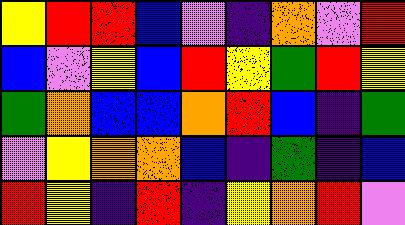[["yellow", "red", "red", "blue", "violet", "indigo", "orange", "violet", "red"], ["blue", "violet", "yellow", "blue", "red", "yellow", "green", "red", "yellow"], ["green", "orange", "blue", "blue", "orange", "red", "blue", "indigo", "green"], ["violet", "yellow", "orange", "orange", "blue", "indigo", "green", "indigo", "blue"], ["red", "yellow", "indigo", "red", "indigo", "yellow", "orange", "red", "violet"]]